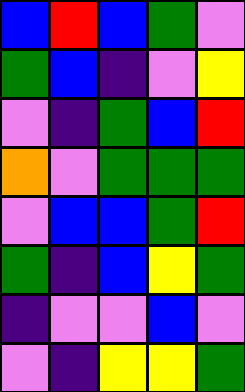[["blue", "red", "blue", "green", "violet"], ["green", "blue", "indigo", "violet", "yellow"], ["violet", "indigo", "green", "blue", "red"], ["orange", "violet", "green", "green", "green"], ["violet", "blue", "blue", "green", "red"], ["green", "indigo", "blue", "yellow", "green"], ["indigo", "violet", "violet", "blue", "violet"], ["violet", "indigo", "yellow", "yellow", "green"]]